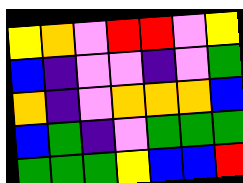[["yellow", "orange", "violet", "red", "red", "violet", "yellow"], ["blue", "indigo", "violet", "violet", "indigo", "violet", "green"], ["orange", "indigo", "violet", "orange", "orange", "orange", "blue"], ["blue", "green", "indigo", "violet", "green", "green", "green"], ["green", "green", "green", "yellow", "blue", "blue", "red"]]